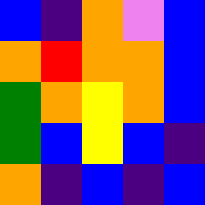[["blue", "indigo", "orange", "violet", "blue"], ["orange", "red", "orange", "orange", "blue"], ["green", "orange", "yellow", "orange", "blue"], ["green", "blue", "yellow", "blue", "indigo"], ["orange", "indigo", "blue", "indigo", "blue"]]